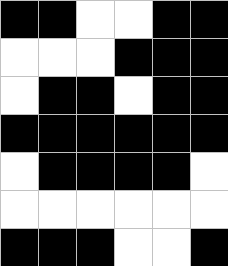[["black", "black", "white", "white", "black", "black"], ["white", "white", "white", "black", "black", "black"], ["white", "black", "black", "white", "black", "black"], ["black", "black", "black", "black", "black", "black"], ["white", "black", "black", "black", "black", "white"], ["white", "white", "white", "white", "white", "white"], ["black", "black", "black", "white", "white", "black"]]